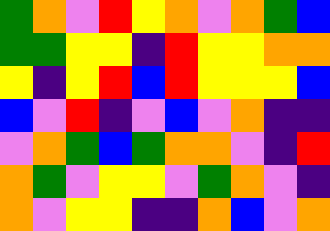[["green", "orange", "violet", "red", "yellow", "orange", "violet", "orange", "green", "blue"], ["green", "green", "yellow", "yellow", "indigo", "red", "yellow", "yellow", "orange", "orange"], ["yellow", "indigo", "yellow", "red", "blue", "red", "yellow", "yellow", "yellow", "blue"], ["blue", "violet", "red", "indigo", "violet", "blue", "violet", "orange", "indigo", "indigo"], ["violet", "orange", "green", "blue", "green", "orange", "orange", "violet", "indigo", "red"], ["orange", "green", "violet", "yellow", "yellow", "violet", "green", "orange", "violet", "indigo"], ["orange", "violet", "yellow", "yellow", "indigo", "indigo", "orange", "blue", "violet", "orange"]]